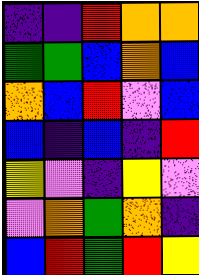[["indigo", "indigo", "red", "orange", "orange"], ["green", "green", "blue", "orange", "blue"], ["orange", "blue", "red", "violet", "blue"], ["blue", "indigo", "blue", "indigo", "red"], ["yellow", "violet", "indigo", "yellow", "violet"], ["violet", "orange", "green", "orange", "indigo"], ["blue", "red", "green", "red", "yellow"]]